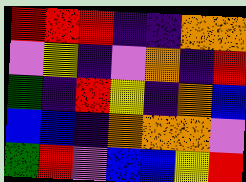[["red", "red", "red", "indigo", "indigo", "orange", "orange"], ["violet", "yellow", "indigo", "violet", "orange", "indigo", "red"], ["green", "indigo", "red", "yellow", "indigo", "orange", "blue"], ["blue", "blue", "indigo", "orange", "orange", "orange", "violet"], ["green", "red", "violet", "blue", "blue", "yellow", "red"]]